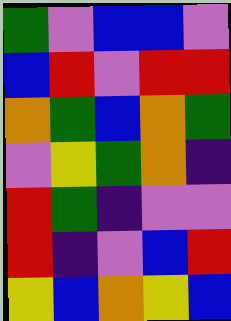[["green", "violet", "blue", "blue", "violet"], ["blue", "red", "violet", "red", "red"], ["orange", "green", "blue", "orange", "green"], ["violet", "yellow", "green", "orange", "indigo"], ["red", "green", "indigo", "violet", "violet"], ["red", "indigo", "violet", "blue", "red"], ["yellow", "blue", "orange", "yellow", "blue"]]